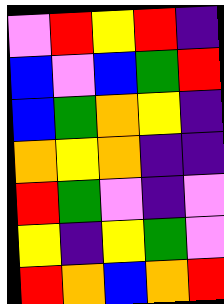[["violet", "red", "yellow", "red", "indigo"], ["blue", "violet", "blue", "green", "red"], ["blue", "green", "orange", "yellow", "indigo"], ["orange", "yellow", "orange", "indigo", "indigo"], ["red", "green", "violet", "indigo", "violet"], ["yellow", "indigo", "yellow", "green", "violet"], ["red", "orange", "blue", "orange", "red"]]